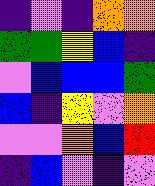[["indigo", "violet", "indigo", "orange", "orange"], ["green", "green", "yellow", "blue", "indigo"], ["violet", "blue", "blue", "blue", "green"], ["blue", "indigo", "yellow", "violet", "orange"], ["violet", "violet", "orange", "blue", "red"], ["indigo", "blue", "violet", "indigo", "violet"]]